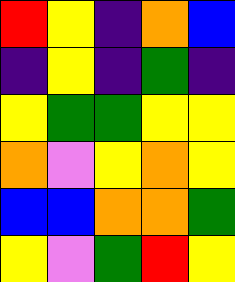[["red", "yellow", "indigo", "orange", "blue"], ["indigo", "yellow", "indigo", "green", "indigo"], ["yellow", "green", "green", "yellow", "yellow"], ["orange", "violet", "yellow", "orange", "yellow"], ["blue", "blue", "orange", "orange", "green"], ["yellow", "violet", "green", "red", "yellow"]]